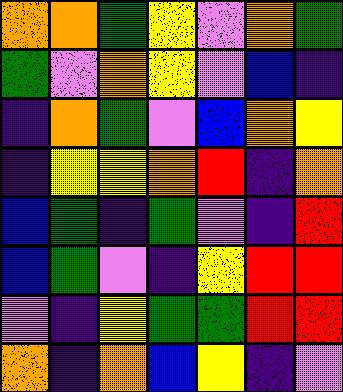[["orange", "orange", "green", "yellow", "violet", "orange", "green"], ["green", "violet", "orange", "yellow", "violet", "blue", "indigo"], ["indigo", "orange", "green", "violet", "blue", "orange", "yellow"], ["indigo", "yellow", "yellow", "orange", "red", "indigo", "orange"], ["blue", "green", "indigo", "green", "violet", "indigo", "red"], ["blue", "green", "violet", "indigo", "yellow", "red", "red"], ["violet", "indigo", "yellow", "green", "green", "red", "red"], ["orange", "indigo", "orange", "blue", "yellow", "indigo", "violet"]]